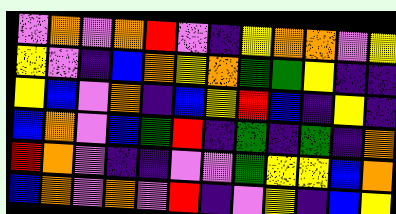[["violet", "orange", "violet", "orange", "red", "violet", "indigo", "yellow", "orange", "orange", "violet", "yellow"], ["yellow", "violet", "indigo", "blue", "orange", "yellow", "orange", "green", "green", "yellow", "indigo", "indigo"], ["yellow", "blue", "violet", "orange", "indigo", "blue", "yellow", "red", "blue", "indigo", "yellow", "indigo"], ["blue", "orange", "violet", "blue", "green", "red", "indigo", "green", "indigo", "green", "indigo", "orange"], ["red", "orange", "violet", "indigo", "indigo", "violet", "violet", "green", "yellow", "yellow", "blue", "orange"], ["blue", "orange", "violet", "orange", "violet", "red", "indigo", "violet", "yellow", "indigo", "blue", "yellow"]]